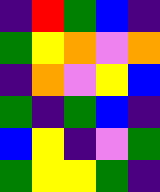[["indigo", "red", "green", "blue", "indigo"], ["green", "yellow", "orange", "violet", "orange"], ["indigo", "orange", "violet", "yellow", "blue"], ["green", "indigo", "green", "blue", "indigo"], ["blue", "yellow", "indigo", "violet", "green"], ["green", "yellow", "yellow", "green", "indigo"]]